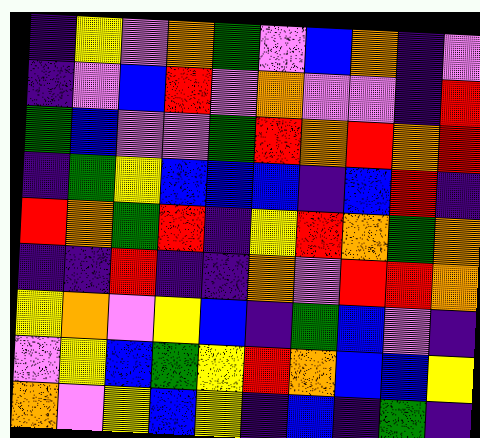[["indigo", "yellow", "violet", "orange", "green", "violet", "blue", "orange", "indigo", "violet"], ["indigo", "violet", "blue", "red", "violet", "orange", "violet", "violet", "indigo", "red"], ["green", "blue", "violet", "violet", "green", "red", "orange", "red", "orange", "red"], ["indigo", "green", "yellow", "blue", "blue", "blue", "indigo", "blue", "red", "indigo"], ["red", "orange", "green", "red", "indigo", "yellow", "red", "orange", "green", "orange"], ["indigo", "indigo", "red", "indigo", "indigo", "orange", "violet", "red", "red", "orange"], ["yellow", "orange", "violet", "yellow", "blue", "indigo", "green", "blue", "violet", "indigo"], ["violet", "yellow", "blue", "green", "yellow", "red", "orange", "blue", "blue", "yellow"], ["orange", "violet", "yellow", "blue", "yellow", "indigo", "blue", "indigo", "green", "indigo"]]